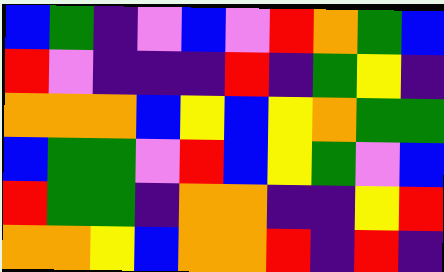[["blue", "green", "indigo", "violet", "blue", "violet", "red", "orange", "green", "blue"], ["red", "violet", "indigo", "indigo", "indigo", "red", "indigo", "green", "yellow", "indigo"], ["orange", "orange", "orange", "blue", "yellow", "blue", "yellow", "orange", "green", "green"], ["blue", "green", "green", "violet", "red", "blue", "yellow", "green", "violet", "blue"], ["red", "green", "green", "indigo", "orange", "orange", "indigo", "indigo", "yellow", "red"], ["orange", "orange", "yellow", "blue", "orange", "orange", "red", "indigo", "red", "indigo"]]